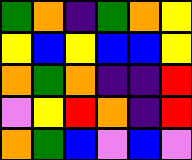[["green", "orange", "indigo", "green", "orange", "yellow"], ["yellow", "blue", "yellow", "blue", "blue", "yellow"], ["orange", "green", "orange", "indigo", "indigo", "red"], ["violet", "yellow", "red", "orange", "indigo", "red"], ["orange", "green", "blue", "violet", "blue", "violet"]]